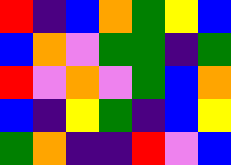[["red", "indigo", "blue", "orange", "green", "yellow", "blue"], ["blue", "orange", "violet", "green", "green", "indigo", "green"], ["red", "violet", "orange", "violet", "green", "blue", "orange"], ["blue", "indigo", "yellow", "green", "indigo", "blue", "yellow"], ["green", "orange", "indigo", "indigo", "red", "violet", "blue"]]